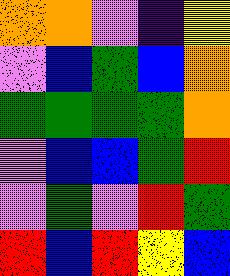[["orange", "orange", "violet", "indigo", "yellow"], ["violet", "blue", "green", "blue", "orange"], ["green", "green", "green", "green", "orange"], ["violet", "blue", "blue", "green", "red"], ["violet", "green", "violet", "red", "green"], ["red", "blue", "red", "yellow", "blue"]]